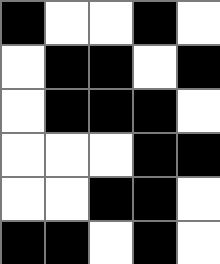[["black", "white", "white", "black", "white"], ["white", "black", "black", "white", "black"], ["white", "black", "black", "black", "white"], ["white", "white", "white", "black", "black"], ["white", "white", "black", "black", "white"], ["black", "black", "white", "black", "white"]]